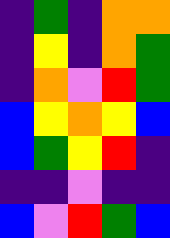[["indigo", "green", "indigo", "orange", "orange"], ["indigo", "yellow", "indigo", "orange", "green"], ["indigo", "orange", "violet", "red", "green"], ["blue", "yellow", "orange", "yellow", "blue"], ["blue", "green", "yellow", "red", "indigo"], ["indigo", "indigo", "violet", "indigo", "indigo"], ["blue", "violet", "red", "green", "blue"]]